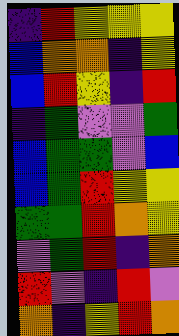[["indigo", "red", "yellow", "yellow", "yellow"], ["blue", "orange", "orange", "indigo", "yellow"], ["blue", "red", "yellow", "indigo", "red"], ["indigo", "green", "violet", "violet", "green"], ["blue", "green", "green", "violet", "blue"], ["blue", "green", "red", "yellow", "yellow"], ["green", "green", "red", "orange", "yellow"], ["violet", "green", "red", "indigo", "orange"], ["red", "violet", "indigo", "red", "violet"], ["orange", "indigo", "yellow", "red", "orange"]]